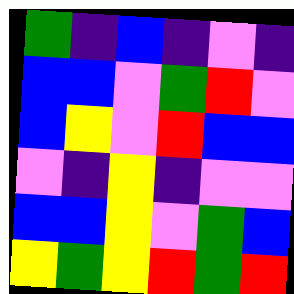[["green", "indigo", "blue", "indigo", "violet", "indigo"], ["blue", "blue", "violet", "green", "red", "violet"], ["blue", "yellow", "violet", "red", "blue", "blue"], ["violet", "indigo", "yellow", "indigo", "violet", "violet"], ["blue", "blue", "yellow", "violet", "green", "blue"], ["yellow", "green", "yellow", "red", "green", "red"]]